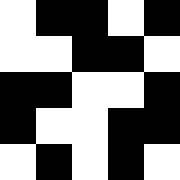[["white", "black", "black", "white", "black"], ["white", "white", "black", "black", "white"], ["black", "black", "white", "white", "black"], ["black", "white", "white", "black", "black"], ["white", "black", "white", "black", "white"]]